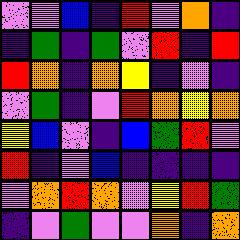[["violet", "violet", "blue", "indigo", "red", "violet", "orange", "indigo"], ["indigo", "green", "indigo", "green", "violet", "red", "indigo", "red"], ["red", "orange", "indigo", "orange", "yellow", "indigo", "violet", "indigo"], ["violet", "green", "indigo", "violet", "red", "orange", "yellow", "orange"], ["yellow", "blue", "violet", "indigo", "blue", "green", "red", "violet"], ["red", "indigo", "violet", "blue", "indigo", "indigo", "indigo", "indigo"], ["violet", "orange", "red", "orange", "violet", "yellow", "red", "green"], ["indigo", "violet", "green", "violet", "violet", "orange", "indigo", "orange"]]